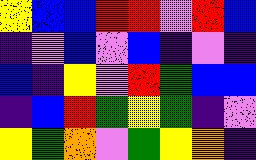[["yellow", "blue", "blue", "red", "red", "violet", "red", "blue"], ["indigo", "violet", "blue", "violet", "blue", "indigo", "violet", "indigo"], ["blue", "indigo", "yellow", "violet", "red", "green", "blue", "blue"], ["indigo", "blue", "red", "green", "yellow", "green", "indigo", "violet"], ["yellow", "green", "orange", "violet", "green", "yellow", "orange", "indigo"]]